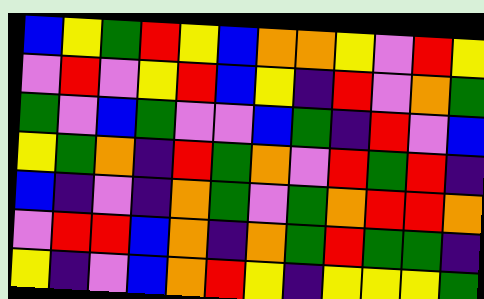[["blue", "yellow", "green", "red", "yellow", "blue", "orange", "orange", "yellow", "violet", "red", "yellow"], ["violet", "red", "violet", "yellow", "red", "blue", "yellow", "indigo", "red", "violet", "orange", "green"], ["green", "violet", "blue", "green", "violet", "violet", "blue", "green", "indigo", "red", "violet", "blue"], ["yellow", "green", "orange", "indigo", "red", "green", "orange", "violet", "red", "green", "red", "indigo"], ["blue", "indigo", "violet", "indigo", "orange", "green", "violet", "green", "orange", "red", "red", "orange"], ["violet", "red", "red", "blue", "orange", "indigo", "orange", "green", "red", "green", "green", "indigo"], ["yellow", "indigo", "violet", "blue", "orange", "red", "yellow", "indigo", "yellow", "yellow", "yellow", "green"]]